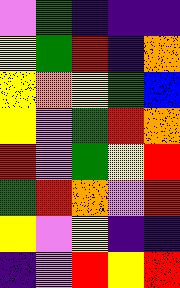[["violet", "green", "indigo", "indigo", "indigo"], ["yellow", "green", "red", "indigo", "orange"], ["yellow", "orange", "yellow", "green", "blue"], ["yellow", "violet", "green", "red", "orange"], ["red", "violet", "green", "yellow", "red"], ["green", "red", "orange", "violet", "red"], ["yellow", "violet", "yellow", "indigo", "indigo"], ["indigo", "violet", "red", "yellow", "red"]]